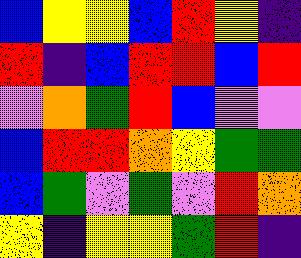[["blue", "yellow", "yellow", "blue", "red", "yellow", "indigo"], ["red", "indigo", "blue", "red", "red", "blue", "red"], ["violet", "orange", "green", "red", "blue", "violet", "violet"], ["blue", "red", "red", "orange", "yellow", "green", "green"], ["blue", "green", "violet", "green", "violet", "red", "orange"], ["yellow", "indigo", "yellow", "yellow", "green", "red", "indigo"]]